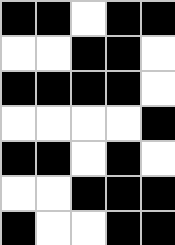[["black", "black", "white", "black", "black"], ["white", "white", "black", "black", "white"], ["black", "black", "black", "black", "white"], ["white", "white", "white", "white", "black"], ["black", "black", "white", "black", "white"], ["white", "white", "black", "black", "black"], ["black", "white", "white", "black", "black"]]